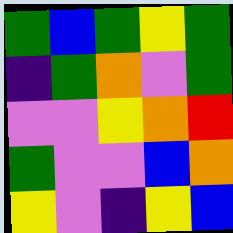[["green", "blue", "green", "yellow", "green"], ["indigo", "green", "orange", "violet", "green"], ["violet", "violet", "yellow", "orange", "red"], ["green", "violet", "violet", "blue", "orange"], ["yellow", "violet", "indigo", "yellow", "blue"]]